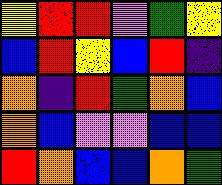[["yellow", "red", "red", "violet", "green", "yellow"], ["blue", "red", "yellow", "blue", "red", "indigo"], ["orange", "indigo", "red", "green", "orange", "blue"], ["orange", "blue", "violet", "violet", "blue", "blue"], ["red", "orange", "blue", "blue", "orange", "green"]]